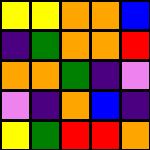[["yellow", "yellow", "orange", "orange", "blue"], ["indigo", "green", "orange", "orange", "red"], ["orange", "orange", "green", "indigo", "violet"], ["violet", "indigo", "orange", "blue", "indigo"], ["yellow", "green", "red", "red", "orange"]]